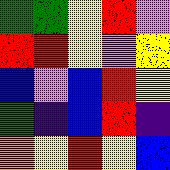[["green", "green", "yellow", "red", "violet"], ["red", "red", "yellow", "violet", "yellow"], ["blue", "violet", "blue", "red", "yellow"], ["green", "indigo", "blue", "red", "indigo"], ["orange", "yellow", "red", "yellow", "blue"]]